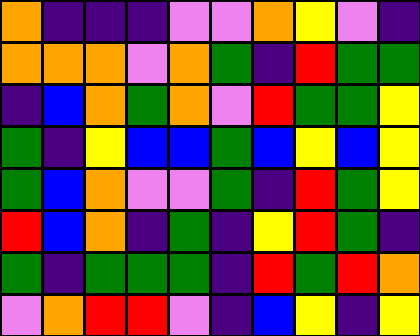[["orange", "indigo", "indigo", "indigo", "violet", "violet", "orange", "yellow", "violet", "indigo"], ["orange", "orange", "orange", "violet", "orange", "green", "indigo", "red", "green", "green"], ["indigo", "blue", "orange", "green", "orange", "violet", "red", "green", "green", "yellow"], ["green", "indigo", "yellow", "blue", "blue", "green", "blue", "yellow", "blue", "yellow"], ["green", "blue", "orange", "violet", "violet", "green", "indigo", "red", "green", "yellow"], ["red", "blue", "orange", "indigo", "green", "indigo", "yellow", "red", "green", "indigo"], ["green", "indigo", "green", "green", "green", "indigo", "red", "green", "red", "orange"], ["violet", "orange", "red", "red", "violet", "indigo", "blue", "yellow", "indigo", "yellow"]]